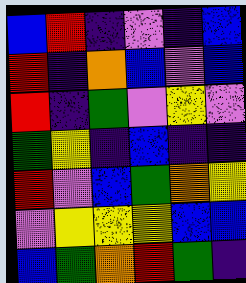[["blue", "red", "indigo", "violet", "indigo", "blue"], ["red", "indigo", "orange", "blue", "violet", "blue"], ["red", "indigo", "green", "violet", "yellow", "violet"], ["green", "yellow", "indigo", "blue", "indigo", "indigo"], ["red", "violet", "blue", "green", "orange", "yellow"], ["violet", "yellow", "yellow", "yellow", "blue", "blue"], ["blue", "green", "orange", "red", "green", "indigo"]]